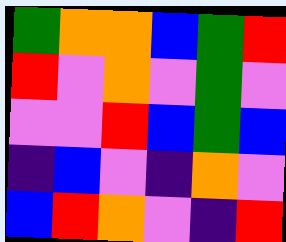[["green", "orange", "orange", "blue", "green", "red"], ["red", "violet", "orange", "violet", "green", "violet"], ["violet", "violet", "red", "blue", "green", "blue"], ["indigo", "blue", "violet", "indigo", "orange", "violet"], ["blue", "red", "orange", "violet", "indigo", "red"]]